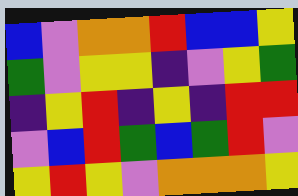[["blue", "violet", "orange", "orange", "red", "blue", "blue", "yellow"], ["green", "violet", "yellow", "yellow", "indigo", "violet", "yellow", "green"], ["indigo", "yellow", "red", "indigo", "yellow", "indigo", "red", "red"], ["violet", "blue", "red", "green", "blue", "green", "red", "violet"], ["yellow", "red", "yellow", "violet", "orange", "orange", "orange", "yellow"]]